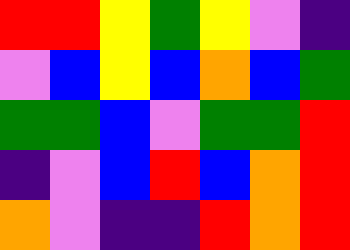[["red", "red", "yellow", "green", "yellow", "violet", "indigo"], ["violet", "blue", "yellow", "blue", "orange", "blue", "green"], ["green", "green", "blue", "violet", "green", "green", "red"], ["indigo", "violet", "blue", "red", "blue", "orange", "red"], ["orange", "violet", "indigo", "indigo", "red", "orange", "red"]]